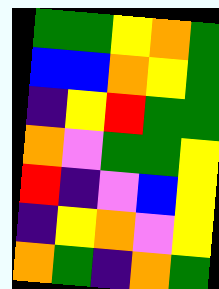[["green", "green", "yellow", "orange", "green"], ["blue", "blue", "orange", "yellow", "green"], ["indigo", "yellow", "red", "green", "green"], ["orange", "violet", "green", "green", "yellow"], ["red", "indigo", "violet", "blue", "yellow"], ["indigo", "yellow", "orange", "violet", "yellow"], ["orange", "green", "indigo", "orange", "green"]]